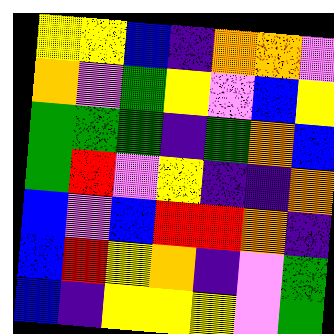[["yellow", "yellow", "blue", "indigo", "orange", "orange", "violet"], ["orange", "violet", "green", "yellow", "violet", "blue", "yellow"], ["green", "green", "green", "indigo", "green", "orange", "blue"], ["green", "red", "violet", "yellow", "indigo", "indigo", "orange"], ["blue", "violet", "blue", "red", "red", "orange", "indigo"], ["blue", "red", "yellow", "orange", "indigo", "violet", "green"], ["blue", "indigo", "yellow", "yellow", "yellow", "violet", "green"]]